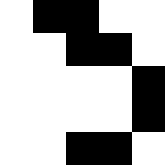[["white", "black", "black", "white", "white"], ["white", "white", "black", "black", "white"], ["white", "white", "white", "white", "black"], ["white", "white", "white", "white", "black"], ["white", "white", "black", "black", "white"]]